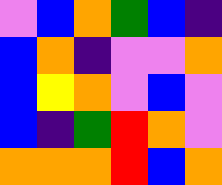[["violet", "blue", "orange", "green", "blue", "indigo"], ["blue", "orange", "indigo", "violet", "violet", "orange"], ["blue", "yellow", "orange", "violet", "blue", "violet"], ["blue", "indigo", "green", "red", "orange", "violet"], ["orange", "orange", "orange", "red", "blue", "orange"]]